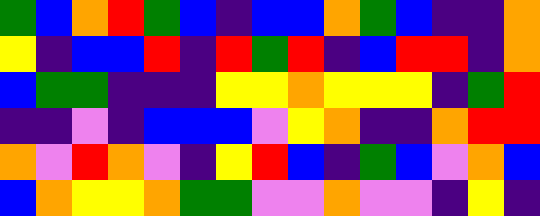[["green", "blue", "orange", "red", "green", "blue", "indigo", "blue", "blue", "orange", "green", "blue", "indigo", "indigo", "orange"], ["yellow", "indigo", "blue", "blue", "red", "indigo", "red", "green", "red", "indigo", "blue", "red", "red", "indigo", "orange"], ["blue", "green", "green", "indigo", "indigo", "indigo", "yellow", "yellow", "orange", "yellow", "yellow", "yellow", "indigo", "green", "red"], ["indigo", "indigo", "violet", "indigo", "blue", "blue", "blue", "violet", "yellow", "orange", "indigo", "indigo", "orange", "red", "red"], ["orange", "violet", "red", "orange", "violet", "indigo", "yellow", "red", "blue", "indigo", "green", "blue", "violet", "orange", "blue"], ["blue", "orange", "yellow", "yellow", "orange", "green", "green", "violet", "violet", "orange", "violet", "violet", "indigo", "yellow", "indigo"]]